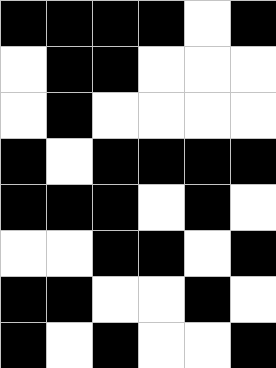[["black", "black", "black", "black", "white", "black"], ["white", "black", "black", "white", "white", "white"], ["white", "black", "white", "white", "white", "white"], ["black", "white", "black", "black", "black", "black"], ["black", "black", "black", "white", "black", "white"], ["white", "white", "black", "black", "white", "black"], ["black", "black", "white", "white", "black", "white"], ["black", "white", "black", "white", "white", "black"]]